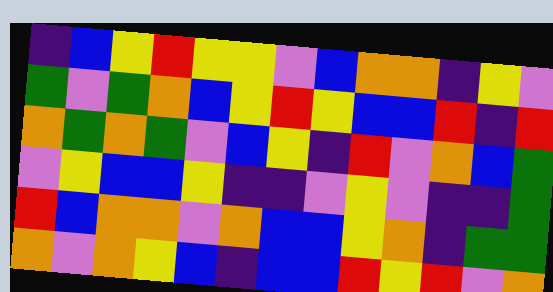[["indigo", "blue", "yellow", "red", "yellow", "yellow", "violet", "blue", "orange", "orange", "indigo", "yellow", "violet"], ["green", "violet", "green", "orange", "blue", "yellow", "red", "yellow", "blue", "blue", "red", "indigo", "red"], ["orange", "green", "orange", "green", "violet", "blue", "yellow", "indigo", "red", "violet", "orange", "blue", "green"], ["violet", "yellow", "blue", "blue", "yellow", "indigo", "indigo", "violet", "yellow", "violet", "indigo", "indigo", "green"], ["red", "blue", "orange", "orange", "violet", "orange", "blue", "blue", "yellow", "orange", "indigo", "green", "green"], ["orange", "violet", "orange", "yellow", "blue", "indigo", "blue", "blue", "red", "yellow", "red", "violet", "orange"]]